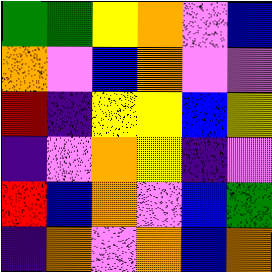[["green", "green", "yellow", "orange", "violet", "blue"], ["orange", "violet", "blue", "orange", "violet", "violet"], ["red", "indigo", "yellow", "yellow", "blue", "yellow"], ["indigo", "violet", "orange", "yellow", "indigo", "violet"], ["red", "blue", "orange", "violet", "blue", "green"], ["indigo", "orange", "violet", "orange", "blue", "orange"]]